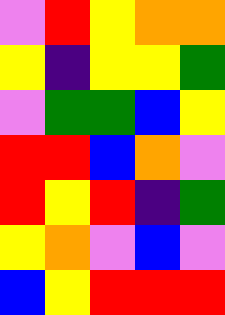[["violet", "red", "yellow", "orange", "orange"], ["yellow", "indigo", "yellow", "yellow", "green"], ["violet", "green", "green", "blue", "yellow"], ["red", "red", "blue", "orange", "violet"], ["red", "yellow", "red", "indigo", "green"], ["yellow", "orange", "violet", "blue", "violet"], ["blue", "yellow", "red", "red", "red"]]